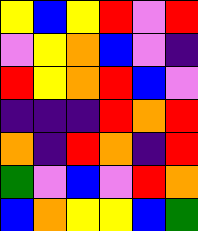[["yellow", "blue", "yellow", "red", "violet", "red"], ["violet", "yellow", "orange", "blue", "violet", "indigo"], ["red", "yellow", "orange", "red", "blue", "violet"], ["indigo", "indigo", "indigo", "red", "orange", "red"], ["orange", "indigo", "red", "orange", "indigo", "red"], ["green", "violet", "blue", "violet", "red", "orange"], ["blue", "orange", "yellow", "yellow", "blue", "green"]]